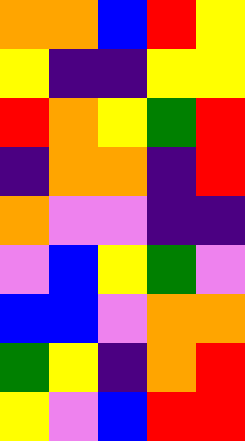[["orange", "orange", "blue", "red", "yellow"], ["yellow", "indigo", "indigo", "yellow", "yellow"], ["red", "orange", "yellow", "green", "red"], ["indigo", "orange", "orange", "indigo", "red"], ["orange", "violet", "violet", "indigo", "indigo"], ["violet", "blue", "yellow", "green", "violet"], ["blue", "blue", "violet", "orange", "orange"], ["green", "yellow", "indigo", "orange", "red"], ["yellow", "violet", "blue", "red", "red"]]